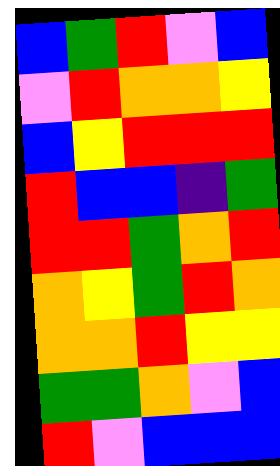[["blue", "green", "red", "violet", "blue"], ["violet", "red", "orange", "orange", "yellow"], ["blue", "yellow", "red", "red", "red"], ["red", "blue", "blue", "indigo", "green"], ["red", "red", "green", "orange", "red"], ["orange", "yellow", "green", "red", "orange"], ["orange", "orange", "red", "yellow", "yellow"], ["green", "green", "orange", "violet", "blue"], ["red", "violet", "blue", "blue", "blue"]]